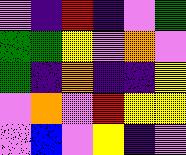[["violet", "indigo", "red", "indigo", "violet", "green"], ["green", "green", "yellow", "violet", "orange", "violet"], ["green", "indigo", "orange", "indigo", "indigo", "yellow"], ["violet", "orange", "violet", "red", "yellow", "yellow"], ["violet", "blue", "violet", "yellow", "indigo", "violet"]]